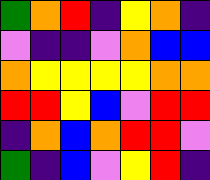[["green", "orange", "red", "indigo", "yellow", "orange", "indigo"], ["violet", "indigo", "indigo", "violet", "orange", "blue", "blue"], ["orange", "yellow", "yellow", "yellow", "yellow", "orange", "orange"], ["red", "red", "yellow", "blue", "violet", "red", "red"], ["indigo", "orange", "blue", "orange", "red", "red", "violet"], ["green", "indigo", "blue", "violet", "yellow", "red", "indigo"]]